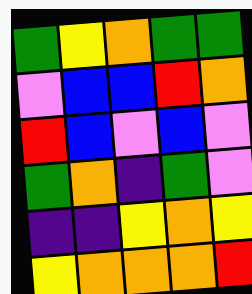[["green", "yellow", "orange", "green", "green"], ["violet", "blue", "blue", "red", "orange"], ["red", "blue", "violet", "blue", "violet"], ["green", "orange", "indigo", "green", "violet"], ["indigo", "indigo", "yellow", "orange", "yellow"], ["yellow", "orange", "orange", "orange", "red"]]